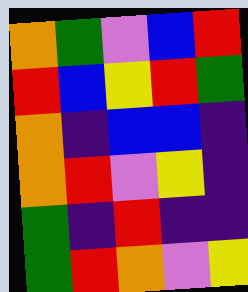[["orange", "green", "violet", "blue", "red"], ["red", "blue", "yellow", "red", "green"], ["orange", "indigo", "blue", "blue", "indigo"], ["orange", "red", "violet", "yellow", "indigo"], ["green", "indigo", "red", "indigo", "indigo"], ["green", "red", "orange", "violet", "yellow"]]